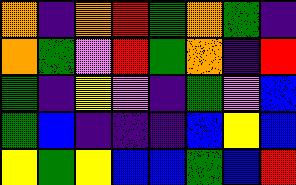[["orange", "indigo", "orange", "red", "green", "orange", "green", "indigo"], ["orange", "green", "violet", "red", "green", "orange", "indigo", "red"], ["green", "indigo", "yellow", "violet", "indigo", "green", "violet", "blue"], ["green", "blue", "indigo", "indigo", "indigo", "blue", "yellow", "blue"], ["yellow", "green", "yellow", "blue", "blue", "green", "blue", "red"]]